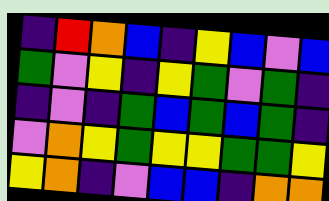[["indigo", "red", "orange", "blue", "indigo", "yellow", "blue", "violet", "blue"], ["green", "violet", "yellow", "indigo", "yellow", "green", "violet", "green", "indigo"], ["indigo", "violet", "indigo", "green", "blue", "green", "blue", "green", "indigo"], ["violet", "orange", "yellow", "green", "yellow", "yellow", "green", "green", "yellow"], ["yellow", "orange", "indigo", "violet", "blue", "blue", "indigo", "orange", "orange"]]